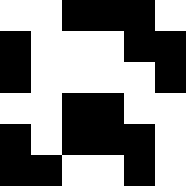[["white", "white", "black", "black", "black", "white"], ["black", "white", "white", "white", "black", "black"], ["black", "white", "white", "white", "white", "black"], ["white", "white", "black", "black", "white", "white"], ["black", "white", "black", "black", "black", "white"], ["black", "black", "white", "white", "black", "white"]]